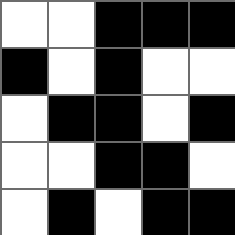[["white", "white", "black", "black", "black"], ["black", "white", "black", "white", "white"], ["white", "black", "black", "white", "black"], ["white", "white", "black", "black", "white"], ["white", "black", "white", "black", "black"]]